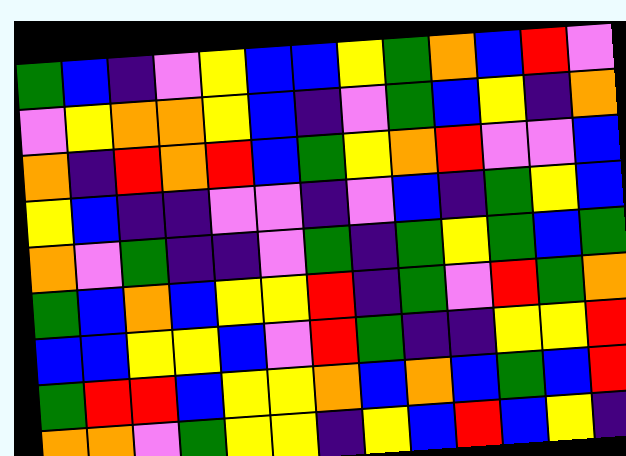[["green", "blue", "indigo", "violet", "yellow", "blue", "blue", "yellow", "green", "orange", "blue", "red", "violet"], ["violet", "yellow", "orange", "orange", "yellow", "blue", "indigo", "violet", "green", "blue", "yellow", "indigo", "orange"], ["orange", "indigo", "red", "orange", "red", "blue", "green", "yellow", "orange", "red", "violet", "violet", "blue"], ["yellow", "blue", "indigo", "indigo", "violet", "violet", "indigo", "violet", "blue", "indigo", "green", "yellow", "blue"], ["orange", "violet", "green", "indigo", "indigo", "violet", "green", "indigo", "green", "yellow", "green", "blue", "green"], ["green", "blue", "orange", "blue", "yellow", "yellow", "red", "indigo", "green", "violet", "red", "green", "orange"], ["blue", "blue", "yellow", "yellow", "blue", "violet", "red", "green", "indigo", "indigo", "yellow", "yellow", "red"], ["green", "red", "red", "blue", "yellow", "yellow", "orange", "blue", "orange", "blue", "green", "blue", "red"], ["orange", "orange", "violet", "green", "yellow", "yellow", "indigo", "yellow", "blue", "red", "blue", "yellow", "indigo"]]